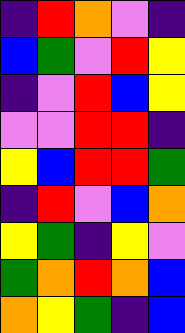[["indigo", "red", "orange", "violet", "indigo"], ["blue", "green", "violet", "red", "yellow"], ["indigo", "violet", "red", "blue", "yellow"], ["violet", "violet", "red", "red", "indigo"], ["yellow", "blue", "red", "red", "green"], ["indigo", "red", "violet", "blue", "orange"], ["yellow", "green", "indigo", "yellow", "violet"], ["green", "orange", "red", "orange", "blue"], ["orange", "yellow", "green", "indigo", "blue"]]